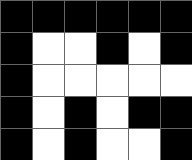[["black", "black", "black", "black", "black", "black"], ["black", "white", "white", "black", "white", "black"], ["black", "white", "white", "white", "white", "white"], ["black", "white", "black", "white", "black", "black"], ["black", "white", "black", "white", "white", "black"]]